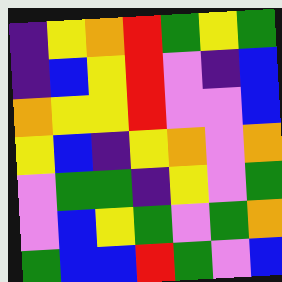[["indigo", "yellow", "orange", "red", "green", "yellow", "green"], ["indigo", "blue", "yellow", "red", "violet", "indigo", "blue"], ["orange", "yellow", "yellow", "red", "violet", "violet", "blue"], ["yellow", "blue", "indigo", "yellow", "orange", "violet", "orange"], ["violet", "green", "green", "indigo", "yellow", "violet", "green"], ["violet", "blue", "yellow", "green", "violet", "green", "orange"], ["green", "blue", "blue", "red", "green", "violet", "blue"]]